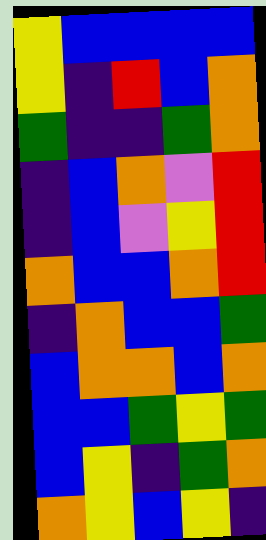[["yellow", "blue", "blue", "blue", "blue"], ["yellow", "indigo", "red", "blue", "orange"], ["green", "indigo", "indigo", "green", "orange"], ["indigo", "blue", "orange", "violet", "red"], ["indigo", "blue", "violet", "yellow", "red"], ["orange", "blue", "blue", "orange", "red"], ["indigo", "orange", "blue", "blue", "green"], ["blue", "orange", "orange", "blue", "orange"], ["blue", "blue", "green", "yellow", "green"], ["blue", "yellow", "indigo", "green", "orange"], ["orange", "yellow", "blue", "yellow", "indigo"]]